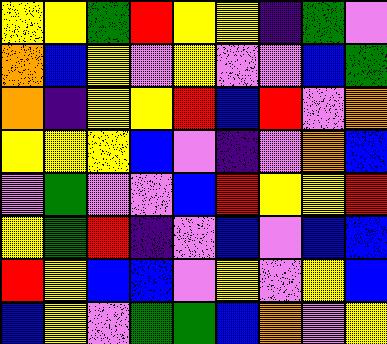[["yellow", "yellow", "green", "red", "yellow", "yellow", "indigo", "green", "violet"], ["orange", "blue", "yellow", "violet", "yellow", "violet", "violet", "blue", "green"], ["orange", "indigo", "yellow", "yellow", "red", "blue", "red", "violet", "orange"], ["yellow", "yellow", "yellow", "blue", "violet", "indigo", "violet", "orange", "blue"], ["violet", "green", "violet", "violet", "blue", "red", "yellow", "yellow", "red"], ["yellow", "green", "red", "indigo", "violet", "blue", "violet", "blue", "blue"], ["red", "yellow", "blue", "blue", "violet", "yellow", "violet", "yellow", "blue"], ["blue", "yellow", "violet", "green", "green", "blue", "orange", "violet", "yellow"]]